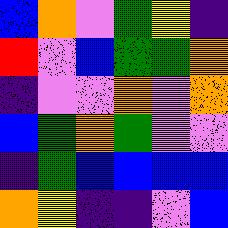[["blue", "orange", "violet", "green", "yellow", "indigo"], ["red", "violet", "blue", "green", "green", "orange"], ["indigo", "violet", "violet", "orange", "violet", "orange"], ["blue", "green", "orange", "green", "violet", "violet"], ["indigo", "green", "blue", "blue", "blue", "blue"], ["orange", "yellow", "indigo", "indigo", "violet", "blue"]]